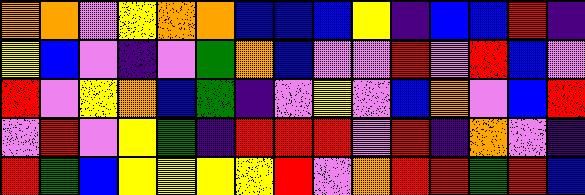[["orange", "orange", "violet", "yellow", "orange", "orange", "blue", "blue", "blue", "yellow", "indigo", "blue", "blue", "red", "indigo"], ["yellow", "blue", "violet", "indigo", "violet", "green", "orange", "blue", "violet", "violet", "red", "violet", "red", "blue", "violet"], ["red", "violet", "yellow", "orange", "blue", "green", "indigo", "violet", "yellow", "violet", "blue", "orange", "violet", "blue", "red"], ["violet", "red", "violet", "yellow", "green", "indigo", "red", "red", "red", "violet", "red", "indigo", "orange", "violet", "indigo"], ["red", "green", "blue", "yellow", "yellow", "yellow", "yellow", "red", "violet", "orange", "red", "red", "green", "red", "blue"]]